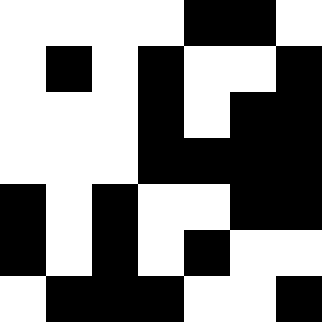[["white", "white", "white", "white", "black", "black", "white"], ["white", "black", "white", "black", "white", "white", "black"], ["white", "white", "white", "black", "white", "black", "black"], ["white", "white", "white", "black", "black", "black", "black"], ["black", "white", "black", "white", "white", "black", "black"], ["black", "white", "black", "white", "black", "white", "white"], ["white", "black", "black", "black", "white", "white", "black"]]